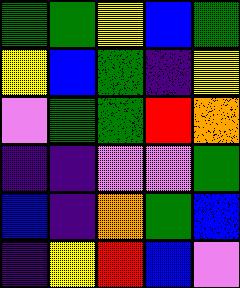[["green", "green", "yellow", "blue", "green"], ["yellow", "blue", "green", "indigo", "yellow"], ["violet", "green", "green", "red", "orange"], ["indigo", "indigo", "violet", "violet", "green"], ["blue", "indigo", "orange", "green", "blue"], ["indigo", "yellow", "red", "blue", "violet"]]